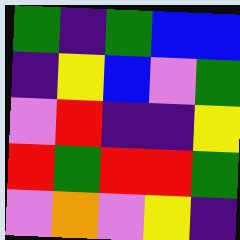[["green", "indigo", "green", "blue", "blue"], ["indigo", "yellow", "blue", "violet", "green"], ["violet", "red", "indigo", "indigo", "yellow"], ["red", "green", "red", "red", "green"], ["violet", "orange", "violet", "yellow", "indigo"]]